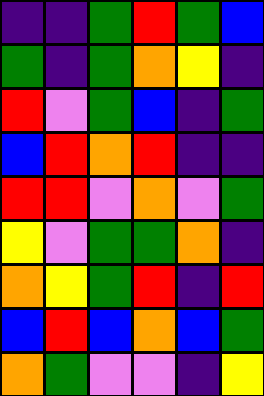[["indigo", "indigo", "green", "red", "green", "blue"], ["green", "indigo", "green", "orange", "yellow", "indigo"], ["red", "violet", "green", "blue", "indigo", "green"], ["blue", "red", "orange", "red", "indigo", "indigo"], ["red", "red", "violet", "orange", "violet", "green"], ["yellow", "violet", "green", "green", "orange", "indigo"], ["orange", "yellow", "green", "red", "indigo", "red"], ["blue", "red", "blue", "orange", "blue", "green"], ["orange", "green", "violet", "violet", "indigo", "yellow"]]